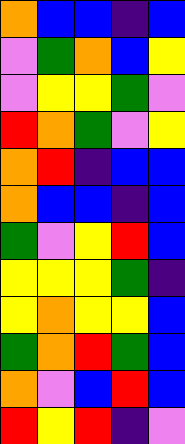[["orange", "blue", "blue", "indigo", "blue"], ["violet", "green", "orange", "blue", "yellow"], ["violet", "yellow", "yellow", "green", "violet"], ["red", "orange", "green", "violet", "yellow"], ["orange", "red", "indigo", "blue", "blue"], ["orange", "blue", "blue", "indigo", "blue"], ["green", "violet", "yellow", "red", "blue"], ["yellow", "yellow", "yellow", "green", "indigo"], ["yellow", "orange", "yellow", "yellow", "blue"], ["green", "orange", "red", "green", "blue"], ["orange", "violet", "blue", "red", "blue"], ["red", "yellow", "red", "indigo", "violet"]]